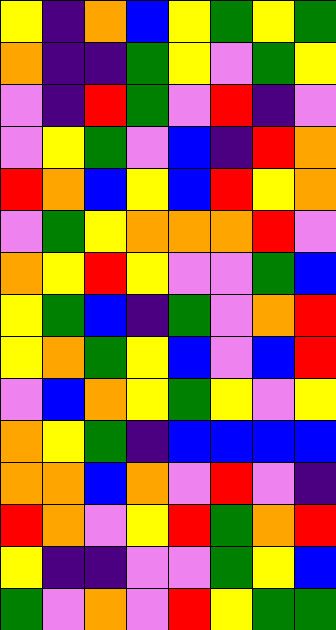[["yellow", "indigo", "orange", "blue", "yellow", "green", "yellow", "green"], ["orange", "indigo", "indigo", "green", "yellow", "violet", "green", "yellow"], ["violet", "indigo", "red", "green", "violet", "red", "indigo", "violet"], ["violet", "yellow", "green", "violet", "blue", "indigo", "red", "orange"], ["red", "orange", "blue", "yellow", "blue", "red", "yellow", "orange"], ["violet", "green", "yellow", "orange", "orange", "orange", "red", "violet"], ["orange", "yellow", "red", "yellow", "violet", "violet", "green", "blue"], ["yellow", "green", "blue", "indigo", "green", "violet", "orange", "red"], ["yellow", "orange", "green", "yellow", "blue", "violet", "blue", "red"], ["violet", "blue", "orange", "yellow", "green", "yellow", "violet", "yellow"], ["orange", "yellow", "green", "indigo", "blue", "blue", "blue", "blue"], ["orange", "orange", "blue", "orange", "violet", "red", "violet", "indigo"], ["red", "orange", "violet", "yellow", "red", "green", "orange", "red"], ["yellow", "indigo", "indigo", "violet", "violet", "green", "yellow", "blue"], ["green", "violet", "orange", "violet", "red", "yellow", "green", "green"]]